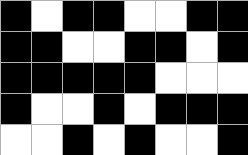[["black", "white", "black", "black", "white", "white", "black", "black"], ["black", "black", "white", "white", "black", "black", "white", "black"], ["black", "black", "black", "black", "black", "white", "white", "white"], ["black", "white", "white", "black", "white", "black", "black", "black"], ["white", "white", "black", "white", "black", "white", "white", "black"]]